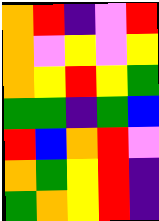[["orange", "red", "indigo", "violet", "red"], ["orange", "violet", "yellow", "violet", "yellow"], ["orange", "yellow", "red", "yellow", "green"], ["green", "green", "indigo", "green", "blue"], ["red", "blue", "orange", "red", "violet"], ["orange", "green", "yellow", "red", "indigo"], ["green", "orange", "yellow", "red", "indigo"]]